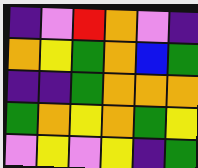[["indigo", "violet", "red", "orange", "violet", "indigo"], ["orange", "yellow", "green", "orange", "blue", "green"], ["indigo", "indigo", "green", "orange", "orange", "orange"], ["green", "orange", "yellow", "orange", "green", "yellow"], ["violet", "yellow", "violet", "yellow", "indigo", "green"]]